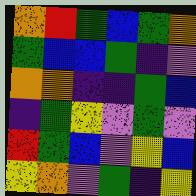[["orange", "red", "green", "blue", "green", "orange"], ["green", "blue", "blue", "green", "indigo", "violet"], ["orange", "orange", "indigo", "indigo", "green", "blue"], ["indigo", "green", "yellow", "violet", "green", "violet"], ["red", "green", "blue", "violet", "yellow", "blue"], ["yellow", "orange", "violet", "green", "indigo", "yellow"]]